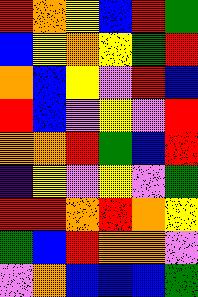[["red", "orange", "yellow", "blue", "red", "green"], ["blue", "yellow", "orange", "yellow", "green", "red"], ["orange", "blue", "yellow", "violet", "red", "blue"], ["red", "blue", "violet", "yellow", "violet", "red"], ["orange", "orange", "red", "green", "blue", "red"], ["indigo", "yellow", "violet", "yellow", "violet", "green"], ["red", "red", "orange", "red", "orange", "yellow"], ["green", "blue", "red", "orange", "orange", "violet"], ["violet", "orange", "blue", "blue", "blue", "green"]]